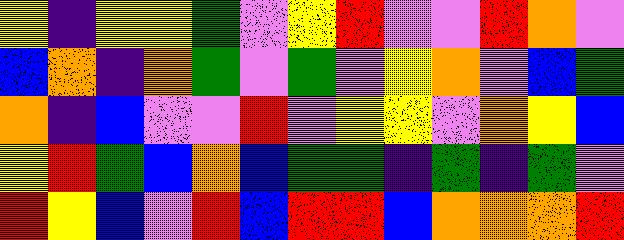[["yellow", "indigo", "yellow", "yellow", "green", "violet", "yellow", "red", "violet", "violet", "red", "orange", "violet"], ["blue", "orange", "indigo", "orange", "green", "violet", "green", "violet", "yellow", "orange", "violet", "blue", "green"], ["orange", "indigo", "blue", "violet", "violet", "red", "violet", "yellow", "yellow", "violet", "orange", "yellow", "blue"], ["yellow", "red", "green", "blue", "orange", "blue", "green", "green", "indigo", "green", "indigo", "green", "violet"], ["red", "yellow", "blue", "violet", "red", "blue", "red", "red", "blue", "orange", "orange", "orange", "red"]]